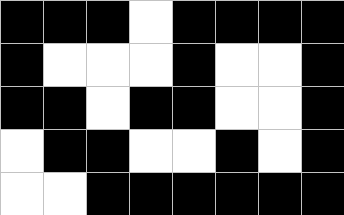[["black", "black", "black", "white", "black", "black", "black", "black"], ["black", "white", "white", "white", "black", "white", "white", "black"], ["black", "black", "white", "black", "black", "white", "white", "black"], ["white", "black", "black", "white", "white", "black", "white", "black"], ["white", "white", "black", "black", "black", "black", "black", "black"]]